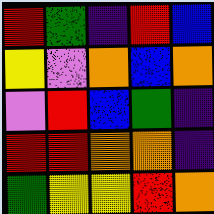[["red", "green", "indigo", "red", "blue"], ["yellow", "violet", "orange", "blue", "orange"], ["violet", "red", "blue", "green", "indigo"], ["red", "red", "orange", "orange", "indigo"], ["green", "yellow", "yellow", "red", "orange"]]